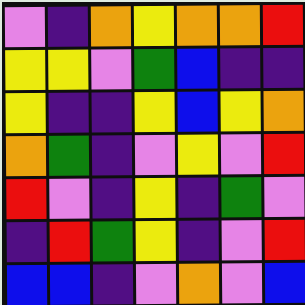[["violet", "indigo", "orange", "yellow", "orange", "orange", "red"], ["yellow", "yellow", "violet", "green", "blue", "indigo", "indigo"], ["yellow", "indigo", "indigo", "yellow", "blue", "yellow", "orange"], ["orange", "green", "indigo", "violet", "yellow", "violet", "red"], ["red", "violet", "indigo", "yellow", "indigo", "green", "violet"], ["indigo", "red", "green", "yellow", "indigo", "violet", "red"], ["blue", "blue", "indigo", "violet", "orange", "violet", "blue"]]